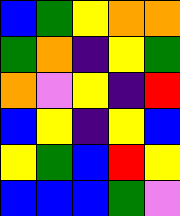[["blue", "green", "yellow", "orange", "orange"], ["green", "orange", "indigo", "yellow", "green"], ["orange", "violet", "yellow", "indigo", "red"], ["blue", "yellow", "indigo", "yellow", "blue"], ["yellow", "green", "blue", "red", "yellow"], ["blue", "blue", "blue", "green", "violet"]]